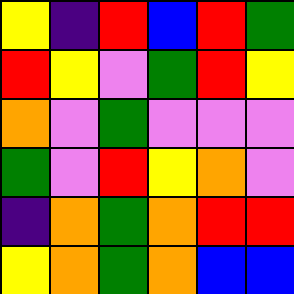[["yellow", "indigo", "red", "blue", "red", "green"], ["red", "yellow", "violet", "green", "red", "yellow"], ["orange", "violet", "green", "violet", "violet", "violet"], ["green", "violet", "red", "yellow", "orange", "violet"], ["indigo", "orange", "green", "orange", "red", "red"], ["yellow", "orange", "green", "orange", "blue", "blue"]]